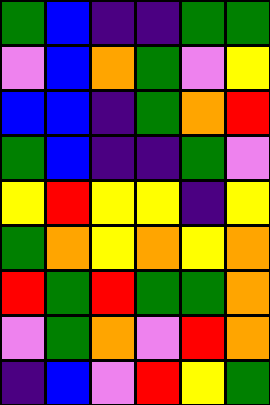[["green", "blue", "indigo", "indigo", "green", "green"], ["violet", "blue", "orange", "green", "violet", "yellow"], ["blue", "blue", "indigo", "green", "orange", "red"], ["green", "blue", "indigo", "indigo", "green", "violet"], ["yellow", "red", "yellow", "yellow", "indigo", "yellow"], ["green", "orange", "yellow", "orange", "yellow", "orange"], ["red", "green", "red", "green", "green", "orange"], ["violet", "green", "orange", "violet", "red", "orange"], ["indigo", "blue", "violet", "red", "yellow", "green"]]